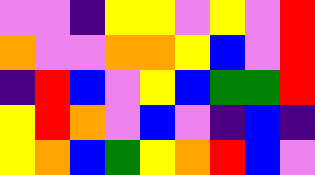[["violet", "violet", "indigo", "yellow", "yellow", "violet", "yellow", "violet", "red"], ["orange", "violet", "violet", "orange", "orange", "yellow", "blue", "violet", "red"], ["indigo", "red", "blue", "violet", "yellow", "blue", "green", "green", "red"], ["yellow", "red", "orange", "violet", "blue", "violet", "indigo", "blue", "indigo"], ["yellow", "orange", "blue", "green", "yellow", "orange", "red", "blue", "violet"]]